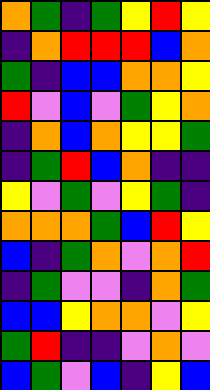[["orange", "green", "indigo", "green", "yellow", "red", "yellow"], ["indigo", "orange", "red", "red", "red", "blue", "orange"], ["green", "indigo", "blue", "blue", "orange", "orange", "yellow"], ["red", "violet", "blue", "violet", "green", "yellow", "orange"], ["indigo", "orange", "blue", "orange", "yellow", "yellow", "green"], ["indigo", "green", "red", "blue", "orange", "indigo", "indigo"], ["yellow", "violet", "green", "violet", "yellow", "green", "indigo"], ["orange", "orange", "orange", "green", "blue", "red", "yellow"], ["blue", "indigo", "green", "orange", "violet", "orange", "red"], ["indigo", "green", "violet", "violet", "indigo", "orange", "green"], ["blue", "blue", "yellow", "orange", "orange", "violet", "yellow"], ["green", "red", "indigo", "indigo", "violet", "orange", "violet"], ["blue", "green", "violet", "blue", "indigo", "yellow", "blue"]]